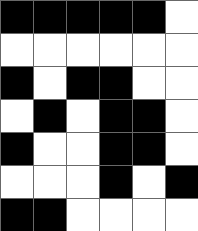[["black", "black", "black", "black", "black", "white"], ["white", "white", "white", "white", "white", "white"], ["black", "white", "black", "black", "white", "white"], ["white", "black", "white", "black", "black", "white"], ["black", "white", "white", "black", "black", "white"], ["white", "white", "white", "black", "white", "black"], ["black", "black", "white", "white", "white", "white"]]